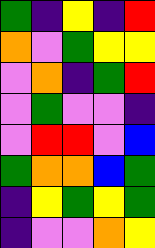[["green", "indigo", "yellow", "indigo", "red"], ["orange", "violet", "green", "yellow", "yellow"], ["violet", "orange", "indigo", "green", "red"], ["violet", "green", "violet", "violet", "indigo"], ["violet", "red", "red", "violet", "blue"], ["green", "orange", "orange", "blue", "green"], ["indigo", "yellow", "green", "yellow", "green"], ["indigo", "violet", "violet", "orange", "yellow"]]